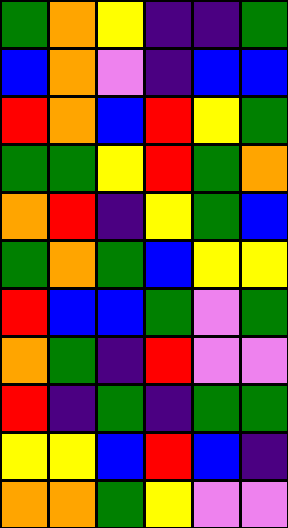[["green", "orange", "yellow", "indigo", "indigo", "green"], ["blue", "orange", "violet", "indigo", "blue", "blue"], ["red", "orange", "blue", "red", "yellow", "green"], ["green", "green", "yellow", "red", "green", "orange"], ["orange", "red", "indigo", "yellow", "green", "blue"], ["green", "orange", "green", "blue", "yellow", "yellow"], ["red", "blue", "blue", "green", "violet", "green"], ["orange", "green", "indigo", "red", "violet", "violet"], ["red", "indigo", "green", "indigo", "green", "green"], ["yellow", "yellow", "blue", "red", "blue", "indigo"], ["orange", "orange", "green", "yellow", "violet", "violet"]]